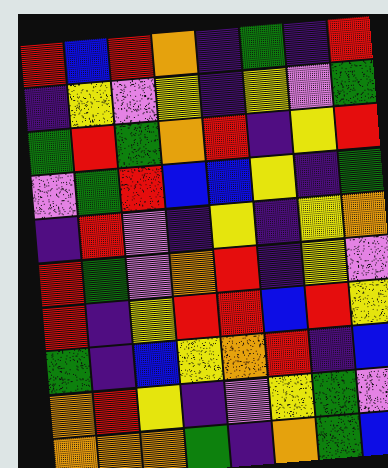[["red", "blue", "red", "orange", "indigo", "green", "indigo", "red"], ["indigo", "yellow", "violet", "yellow", "indigo", "yellow", "violet", "green"], ["green", "red", "green", "orange", "red", "indigo", "yellow", "red"], ["violet", "green", "red", "blue", "blue", "yellow", "indigo", "green"], ["indigo", "red", "violet", "indigo", "yellow", "indigo", "yellow", "orange"], ["red", "green", "violet", "orange", "red", "indigo", "yellow", "violet"], ["red", "indigo", "yellow", "red", "red", "blue", "red", "yellow"], ["green", "indigo", "blue", "yellow", "orange", "red", "indigo", "blue"], ["orange", "red", "yellow", "indigo", "violet", "yellow", "green", "violet"], ["orange", "orange", "orange", "green", "indigo", "orange", "green", "blue"]]